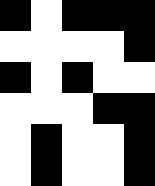[["black", "white", "black", "black", "black"], ["white", "white", "white", "white", "black"], ["black", "white", "black", "white", "white"], ["white", "white", "white", "black", "black"], ["white", "black", "white", "white", "black"], ["white", "black", "white", "white", "black"]]